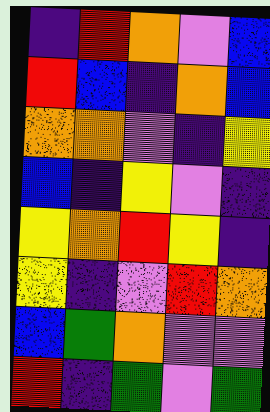[["indigo", "red", "orange", "violet", "blue"], ["red", "blue", "indigo", "orange", "blue"], ["orange", "orange", "violet", "indigo", "yellow"], ["blue", "indigo", "yellow", "violet", "indigo"], ["yellow", "orange", "red", "yellow", "indigo"], ["yellow", "indigo", "violet", "red", "orange"], ["blue", "green", "orange", "violet", "violet"], ["red", "indigo", "green", "violet", "green"]]